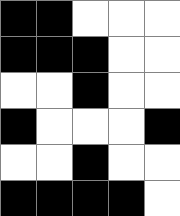[["black", "black", "white", "white", "white"], ["black", "black", "black", "white", "white"], ["white", "white", "black", "white", "white"], ["black", "white", "white", "white", "black"], ["white", "white", "black", "white", "white"], ["black", "black", "black", "black", "white"]]